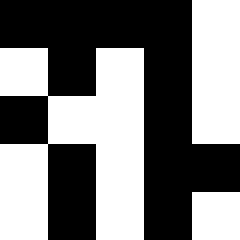[["black", "black", "black", "black", "white"], ["white", "black", "white", "black", "white"], ["black", "white", "white", "black", "white"], ["white", "black", "white", "black", "black"], ["white", "black", "white", "black", "white"]]